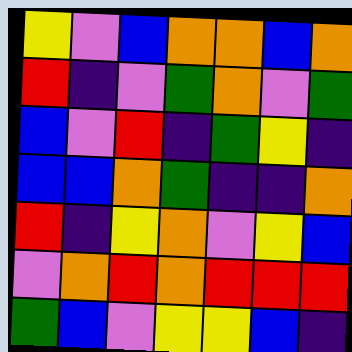[["yellow", "violet", "blue", "orange", "orange", "blue", "orange"], ["red", "indigo", "violet", "green", "orange", "violet", "green"], ["blue", "violet", "red", "indigo", "green", "yellow", "indigo"], ["blue", "blue", "orange", "green", "indigo", "indigo", "orange"], ["red", "indigo", "yellow", "orange", "violet", "yellow", "blue"], ["violet", "orange", "red", "orange", "red", "red", "red"], ["green", "blue", "violet", "yellow", "yellow", "blue", "indigo"]]